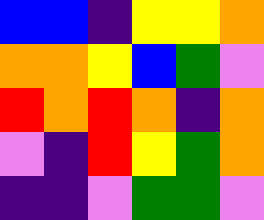[["blue", "blue", "indigo", "yellow", "yellow", "orange"], ["orange", "orange", "yellow", "blue", "green", "violet"], ["red", "orange", "red", "orange", "indigo", "orange"], ["violet", "indigo", "red", "yellow", "green", "orange"], ["indigo", "indigo", "violet", "green", "green", "violet"]]